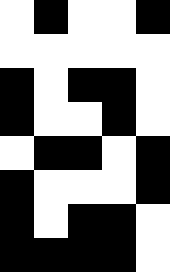[["white", "black", "white", "white", "black"], ["white", "white", "white", "white", "white"], ["black", "white", "black", "black", "white"], ["black", "white", "white", "black", "white"], ["white", "black", "black", "white", "black"], ["black", "white", "white", "white", "black"], ["black", "white", "black", "black", "white"], ["black", "black", "black", "black", "white"]]